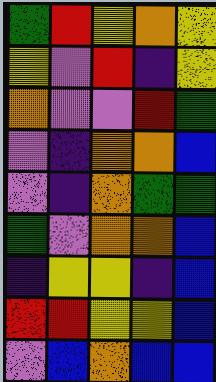[["green", "red", "yellow", "orange", "yellow"], ["yellow", "violet", "red", "indigo", "yellow"], ["orange", "violet", "violet", "red", "green"], ["violet", "indigo", "orange", "orange", "blue"], ["violet", "indigo", "orange", "green", "green"], ["green", "violet", "orange", "orange", "blue"], ["indigo", "yellow", "yellow", "indigo", "blue"], ["red", "red", "yellow", "yellow", "blue"], ["violet", "blue", "orange", "blue", "blue"]]